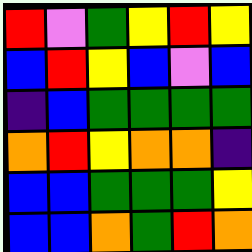[["red", "violet", "green", "yellow", "red", "yellow"], ["blue", "red", "yellow", "blue", "violet", "blue"], ["indigo", "blue", "green", "green", "green", "green"], ["orange", "red", "yellow", "orange", "orange", "indigo"], ["blue", "blue", "green", "green", "green", "yellow"], ["blue", "blue", "orange", "green", "red", "orange"]]